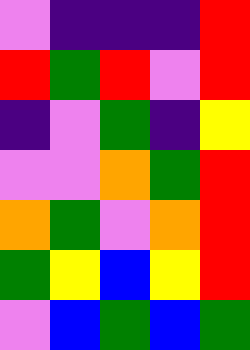[["violet", "indigo", "indigo", "indigo", "red"], ["red", "green", "red", "violet", "red"], ["indigo", "violet", "green", "indigo", "yellow"], ["violet", "violet", "orange", "green", "red"], ["orange", "green", "violet", "orange", "red"], ["green", "yellow", "blue", "yellow", "red"], ["violet", "blue", "green", "blue", "green"]]